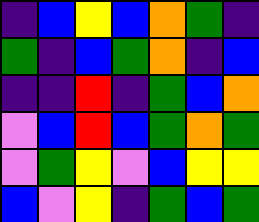[["indigo", "blue", "yellow", "blue", "orange", "green", "indigo"], ["green", "indigo", "blue", "green", "orange", "indigo", "blue"], ["indigo", "indigo", "red", "indigo", "green", "blue", "orange"], ["violet", "blue", "red", "blue", "green", "orange", "green"], ["violet", "green", "yellow", "violet", "blue", "yellow", "yellow"], ["blue", "violet", "yellow", "indigo", "green", "blue", "green"]]